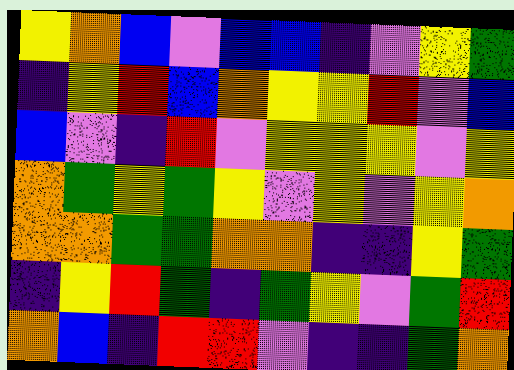[["yellow", "orange", "blue", "violet", "blue", "blue", "indigo", "violet", "yellow", "green"], ["indigo", "yellow", "red", "blue", "orange", "yellow", "yellow", "red", "violet", "blue"], ["blue", "violet", "indigo", "red", "violet", "yellow", "yellow", "yellow", "violet", "yellow"], ["orange", "green", "yellow", "green", "yellow", "violet", "yellow", "violet", "yellow", "orange"], ["orange", "orange", "green", "green", "orange", "orange", "indigo", "indigo", "yellow", "green"], ["indigo", "yellow", "red", "green", "indigo", "green", "yellow", "violet", "green", "red"], ["orange", "blue", "indigo", "red", "red", "violet", "indigo", "indigo", "green", "orange"]]